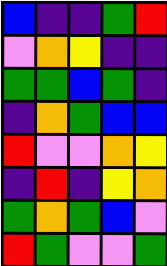[["blue", "indigo", "indigo", "green", "red"], ["violet", "orange", "yellow", "indigo", "indigo"], ["green", "green", "blue", "green", "indigo"], ["indigo", "orange", "green", "blue", "blue"], ["red", "violet", "violet", "orange", "yellow"], ["indigo", "red", "indigo", "yellow", "orange"], ["green", "orange", "green", "blue", "violet"], ["red", "green", "violet", "violet", "green"]]